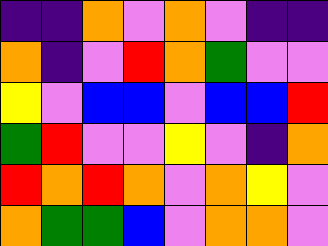[["indigo", "indigo", "orange", "violet", "orange", "violet", "indigo", "indigo"], ["orange", "indigo", "violet", "red", "orange", "green", "violet", "violet"], ["yellow", "violet", "blue", "blue", "violet", "blue", "blue", "red"], ["green", "red", "violet", "violet", "yellow", "violet", "indigo", "orange"], ["red", "orange", "red", "orange", "violet", "orange", "yellow", "violet"], ["orange", "green", "green", "blue", "violet", "orange", "orange", "violet"]]